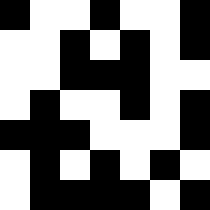[["black", "white", "white", "black", "white", "white", "black"], ["white", "white", "black", "white", "black", "white", "black"], ["white", "white", "black", "black", "black", "white", "white"], ["white", "black", "white", "white", "black", "white", "black"], ["black", "black", "black", "white", "white", "white", "black"], ["white", "black", "white", "black", "white", "black", "white"], ["white", "black", "black", "black", "black", "white", "black"]]